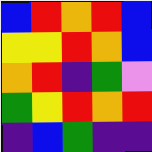[["blue", "red", "orange", "red", "blue"], ["yellow", "yellow", "red", "orange", "blue"], ["orange", "red", "indigo", "green", "violet"], ["green", "yellow", "red", "orange", "red"], ["indigo", "blue", "green", "indigo", "indigo"]]